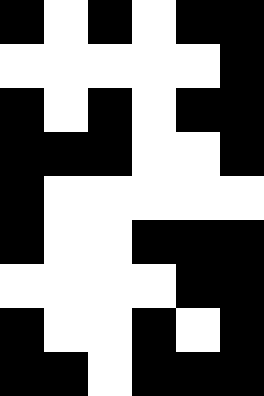[["black", "white", "black", "white", "black", "black"], ["white", "white", "white", "white", "white", "black"], ["black", "white", "black", "white", "black", "black"], ["black", "black", "black", "white", "white", "black"], ["black", "white", "white", "white", "white", "white"], ["black", "white", "white", "black", "black", "black"], ["white", "white", "white", "white", "black", "black"], ["black", "white", "white", "black", "white", "black"], ["black", "black", "white", "black", "black", "black"]]